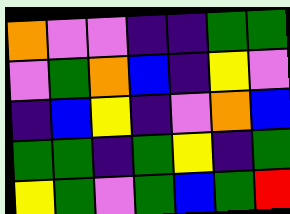[["orange", "violet", "violet", "indigo", "indigo", "green", "green"], ["violet", "green", "orange", "blue", "indigo", "yellow", "violet"], ["indigo", "blue", "yellow", "indigo", "violet", "orange", "blue"], ["green", "green", "indigo", "green", "yellow", "indigo", "green"], ["yellow", "green", "violet", "green", "blue", "green", "red"]]